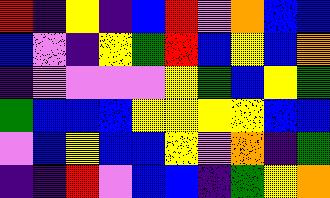[["red", "indigo", "yellow", "indigo", "blue", "red", "violet", "orange", "blue", "blue"], ["blue", "violet", "indigo", "yellow", "green", "red", "blue", "yellow", "blue", "orange"], ["indigo", "violet", "violet", "violet", "violet", "yellow", "green", "blue", "yellow", "green"], ["green", "blue", "blue", "blue", "yellow", "yellow", "yellow", "yellow", "blue", "blue"], ["violet", "blue", "yellow", "blue", "blue", "yellow", "violet", "orange", "indigo", "green"], ["indigo", "indigo", "red", "violet", "blue", "blue", "indigo", "green", "yellow", "orange"]]